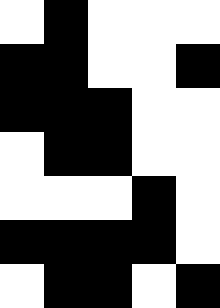[["white", "black", "white", "white", "white"], ["black", "black", "white", "white", "black"], ["black", "black", "black", "white", "white"], ["white", "black", "black", "white", "white"], ["white", "white", "white", "black", "white"], ["black", "black", "black", "black", "white"], ["white", "black", "black", "white", "black"]]